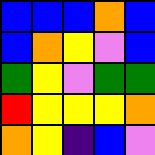[["blue", "blue", "blue", "orange", "blue"], ["blue", "orange", "yellow", "violet", "blue"], ["green", "yellow", "violet", "green", "green"], ["red", "yellow", "yellow", "yellow", "orange"], ["orange", "yellow", "indigo", "blue", "violet"]]